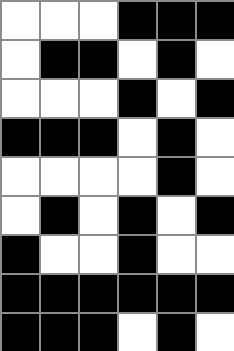[["white", "white", "white", "black", "black", "black"], ["white", "black", "black", "white", "black", "white"], ["white", "white", "white", "black", "white", "black"], ["black", "black", "black", "white", "black", "white"], ["white", "white", "white", "white", "black", "white"], ["white", "black", "white", "black", "white", "black"], ["black", "white", "white", "black", "white", "white"], ["black", "black", "black", "black", "black", "black"], ["black", "black", "black", "white", "black", "white"]]